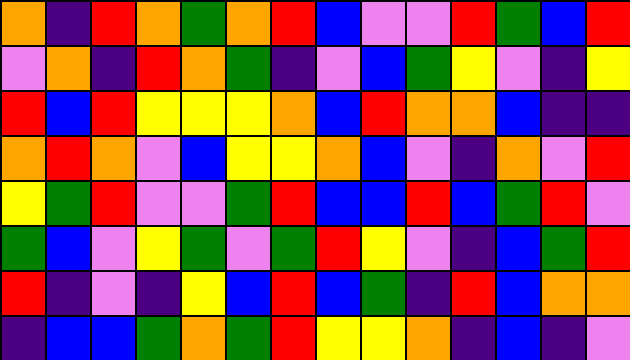[["orange", "indigo", "red", "orange", "green", "orange", "red", "blue", "violet", "violet", "red", "green", "blue", "red"], ["violet", "orange", "indigo", "red", "orange", "green", "indigo", "violet", "blue", "green", "yellow", "violet", "indigo", "yellow"], ["red", "blue", "red", "yellow", "yellow", "yellow", "orange", "blue", "red", "orange", "orange", "blue", "indigo", "indigo"], ["orange", "red", "orange", "violet", "blue", "yellow", "yellow", "orange", "blue", "violet", "indigo", "orange", "violet", "red"], ["yellow", "green", "red", "violet", "violet", "green", "red", "blue", "blue", "red", "blue", "green", "red", "violet"], ["green", "blue", "violet", "yellow", "green", "violet", "green", "red", "yellow", "violet", "indigo", "blue", "green", "red"], ["red", "indigo", "violet", "indigo", "yellow", "blue", "red", "blue", "green", "indigo", "red", "blue", "orange", "orange"], ["indigo", "blue", "blue", "green", "orange", "green", "red", "yellow", "yellow", "orange", "indigo", "blue", "indigo", "violet"]]